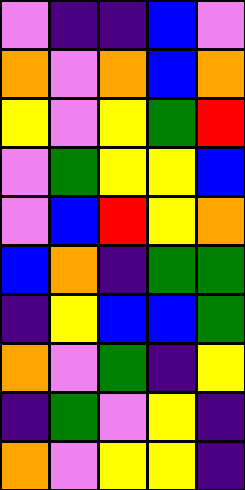[["violet", "indigo", "indigo", "blue", "violet"], ["orange", "violet", "orange", "blue", "orange"], ["yellow", "violet", "yellow", "green", "red"], ["violet", "green", "yellow", "yellow", "blue"], ["violet", "blue", "red", "yellow", "orange"], ["blue", "orange", "indigo", "green", "green"], ["indigo", "yellow", "blue", "blue", "green"], ["orange", "violet", "green", "indigo", "yellow"], ["indigo", "green", "violet", "yellow", "indigo"], ["orange", "violet", "yellow", "yellow", "indigo"]]